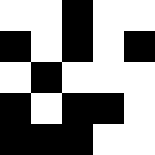[["white", "white", "black", "white", "white"], ["black", "white", "black", "white", "black"], ["white", "black", "white", "white", "white"], ["black", "white", "black", "black", "white"], ["black", "black", "black", "white", "white"]]